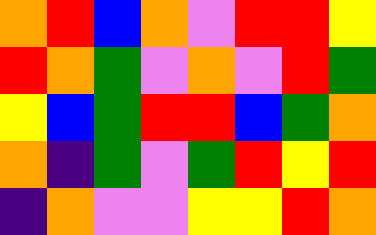[["orange", "red", "blue", "orange", "violet", "red", "red", "yellow"], ["red", "orange", "green", "violet", "orange", "violet", "red", "green"], ["yellow", "blue", "green", "red", "red", "blue", "green", "orange"], ["orange", "indigo", "green", "violet", "green", "red", "yellow", "red"], ["indigo", "orange", "violet", "violet", "yellow", "yellow", "red", "orange"]]